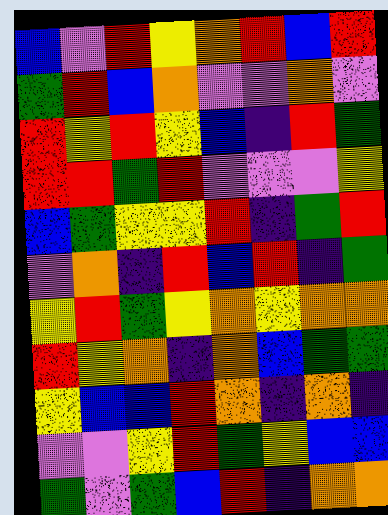[["blue", "violet", "red", "yellow", "orange", "red", "blue", "red"], ["green", "red", "blue", "orange", "violet", "violet", "orange", "violet"], ["red", "yellow", "red", "yellow", "blue", "indigo", "red", "green"], ["red", "red", "green", "red", "violet", "violet", "violet", "yellow"], ["blue", "green", "yellow", "yellow", "red", "indigo", "green", "red"], ["violet", "orange", "indigo", "red", "blue", "red", "indigo", "green"], ["yellow", "red", "green", "yellow", "orange", "yellow", "orange", "orange"], ["red", "yellow", "orange", "indigo", "orange", "blue", "green", "green"], ["yellow", "blue", "blue", "red", "orange", "indigo", "orange", "indigo"], ["violet", "violet", "yellow", "red", "green", "yellow", "blue", "blue"], ["green", "violet", "green", "blue", "red", "indigo", "orange", "orange"]]